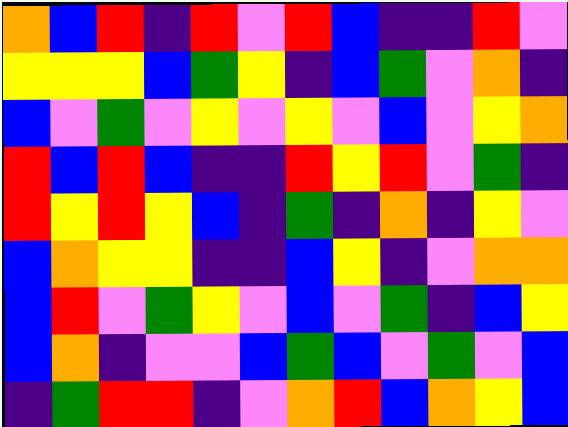[["orange", "blue", "red", "indigo", "red", "violet", "red", "blue", "indigo", "indigo", "red", "violet"], ["yellow", "yellow", "yellow", "blue", "green", "yellow", "indigo", "blue", "green", "violet", "orange", "indigo"], ["blue", "violet", "green", "violet", "yellow", "violet", "yellow", "violet", "blue", "violet", "yellow", "orange"], ["red", "blue", "red", "blue", "indigo", "indigo", "red", "yellow", "red", "violet", "green", "indigo"], ["red", "yellow", "red", "yellow", "blue", "indigo", "green", "indigo", "orange", "indigo", "yellow", "violet"], ["blue", "orange", "yellow", "yellow", "indigo", "indigo", "blue", "yellow", "indigo", "violet", "orange", "orange"], ["blue", "red", "violet", "green", "yellow", "violet", "blue", "violet", "green", "indigo", "blue", "yellow"], ["blue", "orange", "indigo", "violet", "violet", "blue", "green", "blue", "violet", "green", "violet", "blue"], ["indigo", "green", "red", "red", "indigo", "violet", "orange", "red", "blue", "orange", "yellow", "blue"]]